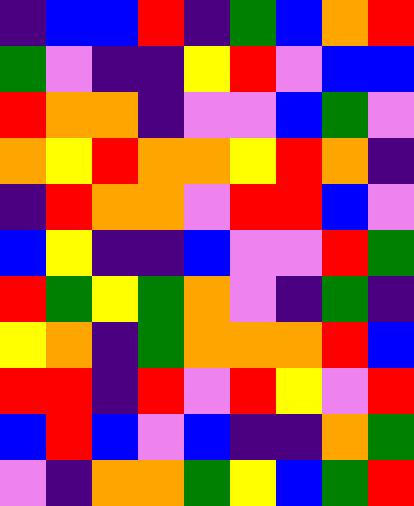[["indigo", "blue", "blue", "red", "indigo", "green", "blue", "orange", "red"], ["green", "violet", "indigo", "indigo", "yellow", "red", "violet", "blue", "blue"], ["red", "orange", "orange", "indigo", "violet", "violet", "blue", "green", "violet"], ["orange", "yellow", "red", "orange", "orange", "yellow", "red", "orange", "indigo"], ["indigo", "red", "orange", "orange", "violet", "red", "red", "blue", "violet"], ["blue", "yellow", "indigo", "indigo", "blue", "violet", "violet", "red", "green"], ["red", "green", "yellow", "green", "orange", "violet", "indigo", "green", "indigo"], ["yellow", "orange", "indigo", "green", "orange", "orange", "orange", "red", "blue"], ["red", "red", "indigo", "red", "violet", "red", "yellow", "violet", "red"], ["blue", "red", "blue", "violet", "blue", "indigo", "indigo", "orange", "green"], ["violet", "indigo", "orange", "orange", "green", "yellow", "blue", "green", "red"]]